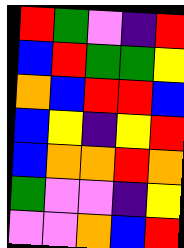[["red", "green", "violet", "indigo", "red"], ["blue", "red", "green", "green", "yellow"], ["orange", "blue", "red", "red", "blue"], ["blue", "yellow", "indigo", "yellow", "red"], ["blue", "orange", "orange", "red", "orange"], ["green", "violet", "violet", "indigo", "yellow"], ["violet", "violet", "orange", "blue", "red"]]